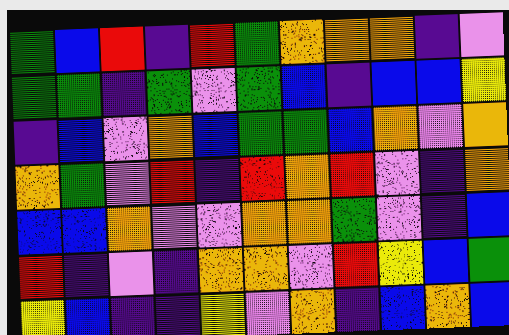[["green", "blue", "red", "indigo", "red", "green", "orange", "orange", "orange", "indigo", "violet"], ["green", "green", "indigo", "green", "violet", "green", "blue", "indigo", "blue", "blue", "yellow"], ["indigo", "blue", "violet", "orange", "blue", "green", "green", "blue", "orange", "violet", "orange"], ["orange", "green", "violet", "red", "indigo", "red", "orange", "red", "violet", "indigo", "orange"], ["blue", "blue", "orange", "violet", "violet", "orange", "orange", "green", "violet", "indigo", "blue"], ["red", "indigo", "violet", "indigo", "orange", "orange", "violet", "red", "yellow", "blue", "green"], ["yellow", "blue", "indigo", "indigo", "yellow", "violet", "orange", "indigo", "blue", "orange", "blue"]]